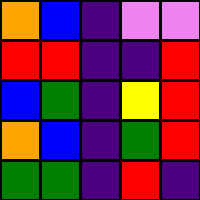[["orange", "blue", "indigo", "violet", "violet"], ["red", "red", "indigo", "indigo", "red"], ["blue", "green", "indigo", "yellow", "red"], ["orange", "blue", "indigo", "green", "red"], ["green", "green", "indigo", "red", "indigo"]]